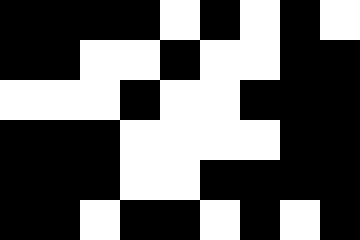[["black", "black", "black", "black", "white", "black", "white", "black", "white"], ["black", "black", "white", "white", "black", "white", "white", "black", "black"], ["white", "white", "white", "black", "white", "white", "black", "black", "black"], ["black", "black", "black", "white", "white", "white", "white", "black", "black"], ["black", "black", "black", "white", "white", "black", "black", "black", "black"], ["black", "black", "white", "black", "black", "white", "black", "white", "black"]]